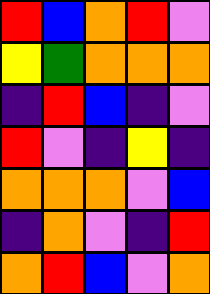[["red", "blue", "orange", "red", "violet"], ["yellow", "green", "orange", "orange", "orange"], ["indigo", "red", "blue", "indigo", "violet"], ["red", "violet", "indigo", "yellow", "indigo"], ["orange", "orange", "orange", "violet", "blue"], ["indigo", "orange", "violet", "indigo", "red"], ["orange", "red", "blue", "violet", "orange"]]